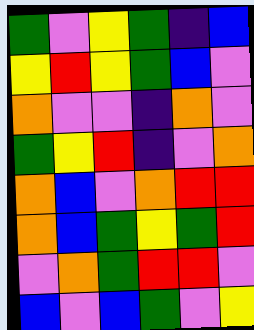[["green", "violet", "yellow", "green", "indigo", "blue"], ["yellow", "red", "yellow", "green", "blue", "violet"], ["orange", "violet", "violet", "indigo", "orange", "violet"], ["green", "yellow", "red", "indigo", "violet", "orange"], ["orange", "blue", "violet", "orange", "red", "red"], ["orange", "blue", "green", "yellow", "green", "red"], ["violet", "orange", "green", "red", "red", "violet"], ["blue", "violet", "blue", "green", "violet", "yellow"]]